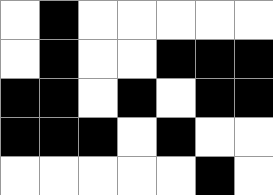[["white", "black", "white", "white", "white", "white", "white"], ["white", "black", "white", "white", "black", "black", "black"], ["black", "black", "white", "black", "white", "black", "black"], ["black", "black", "black", "white", "black", "white", "white"], ["white", "white", "white", "white", "white", "black", "white"]]